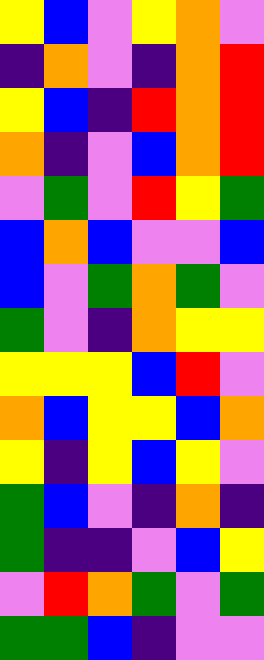[["yellow", "blue", "violet", "yellow", "orange", "violet"], ["indigo", "orange", "violet", "indigo", "orange", "red"], ["yellow", "blue", "indigo", "red", "orange", "red"], ["orange", "indigo", "violet", "blue", "orange", "red"], ["violet", "green", "violet", "red", "yellow", "green"], ["blue", "orange", "blue", "violet", "violet", "blue"], ["blue", "violet", "green", "orange", "green", "violet"], ["green", "violet", "indigo", "orange", "yellow", "yellow"], ["yellow", "yellow", "yellow", "blue", "red", "violet"], ["orange", "blue", "yellow", "yellow", "blue", "orange"], ["yellow", "indigo", "yellow", "blue", "yellow", "violet"], ["green", "blue", "violet", "indigo", "orange", "indigo"], ["green", "indigo", "indigo", "violet", "blue", "yellow"], ["violet", "red", "orange", "green", "violet", "green"], ["green", "green", "blue", "indigo", "violet", "violet"]]